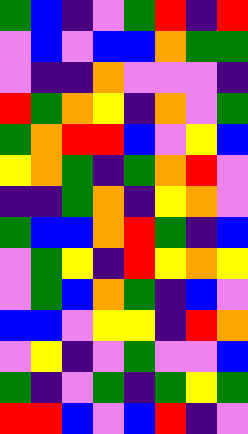[["green", "blue", "indigo", "violet", "green", "red", "indigo", "red"], ["violet", "blue", "violet", "blue", "blue", "orange", "green", "green"], ["violet", "indigo", "indigo", "orange", "violet", "violet", "violet", "indigo"], ["red", "green", "orange", "yellow", "indigo", "orange", "violet", "green"], ["green", "orange", "red", "red", "blue", "violet", "yellow", "blue"], ["yellow", "orange", "green", "indigo", "green", "orange", "red", "violet"], ["indigo", "indigo", "green", "orange", "indigo", "yellow", "orange", "violet"], ["green", "blue", "blue", "orange", "red", "green", "indigo", "blue"], ["violet", "green", "yellow", "indigo", "red", "yellow", "orange", "yellow"], ["violet", "green", "blue", "orange", "green", "indigo", "blue", "violet"], ["blue", "blue", "violet", "yellow", "yellow", "indigo", "red", "orange"], ["violet", "yellow", "indigo", "violet", "green", "violet", "violet", "blue"], ["green", "indigo", "violet", "green", "indigo", "green", "yellow", "green"], ["red", "red", "blue", "violet", "blue", "red", "indigo", "violet"]]